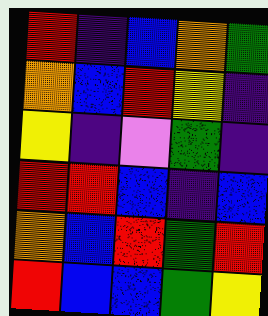[["red", "indigo", "blue", "orange", "green"], ["orange", "blue", "red", "yellow", "indigo"], ["yellow", "indigo", "violet", "green", "indigo"], ["red", "red", "blue", "indigo", "blue"], ["orange", "blue", "red", "green", "red"], ["red", "blue", "blue", "green", "yellow"]]